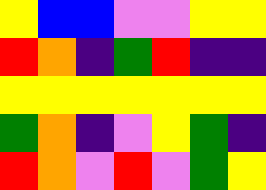[["yellow", "blue", "blue", "violet", "violet", "yellow", "yellow"], ["red", "orange", "indigo", "green", "red", "indigo", "indigo"], ["yellow", "yellow", "yellow", "yellow", "yellow", "yellow", "yellow"], ["green", "orange", "indigo", "violet", "yellow", "green", "indigo"], ["red", "orange", "violet", "red", "violet", "green", "yellow"]]